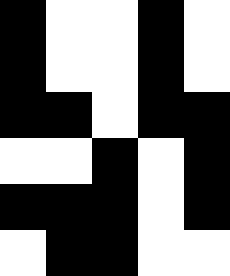[["black", "white", "white", "black", "white"], ["black", "white", "white", "black", "white"], ["black", "black", "white", "black", "black"], ["white", "white", "black", "white", "black"], ["black", "black", "black", "white", "black"], ["white", "black", "black", "white", "white"]]